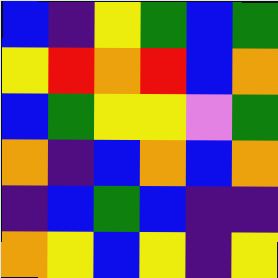[["blue", "indigo", "yellow", "green", "blue", "green"], ["yellow", "red", "orange", "red", "blue", "orange"], ["blue", "green", "yellow", "yellow", "violet", "green"], ["orange", "indigo", "blue", "orange", "blue", "orange"], ["indigo", "blue", "green", "blue", "indigo", "indigo"], ["orange", "yellow", "blue", "yellow", "indigo", "yellow"]]